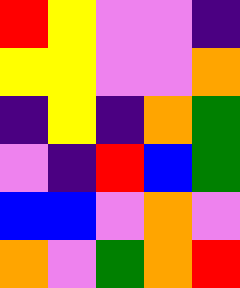[["red", "yellow", "violet", "violet", "indigo"], ["yellow", "yellow", "violet", "violet", "orange"], ["indigo", "yellow", "indigo", "orange", "green"], ["violet", "indigo", "red", "blue", "green"], ["blue", "blue", "violet", "orange", "violet"], ["orange", "violet", "green", "orange", "red"]]